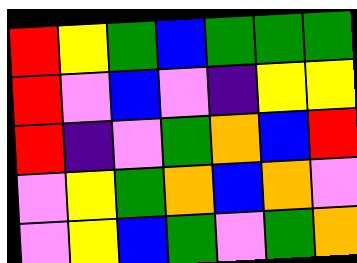[["red", "yellow", "green", "blue", "green", "green", "green"], ["red", "violet", "blue", "violet", "indigo", "yellow", "yellow"], ["red", "indigo", "violet", "green", "orange", "blue", "red"], ["violet", "yellow", "green", "orange", "blue", "orange", "violet"], ["violet", "yellow", "blue", "green", "violet", "green", "orange"]]